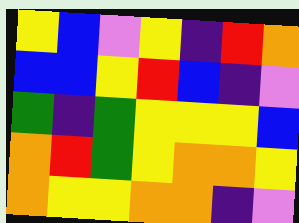[["yellow", "blue", "violet", "yellow", "indigo", "red", "orange"], ["blue", "blue", "yellow", "red", "blue", "indigo", "violet"], ["green", "indigo", "green", "yellow", "yellow", "yellow", "blue"], ["orange", "red", "green", "yellow", "orange", "orange", "yellow"], ["orange", "yellow", "yellow", "orange", "orange", "indigo", "violet"]]